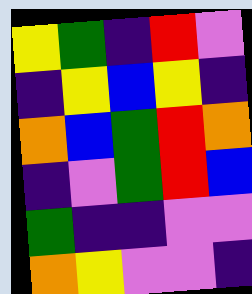[["yellow", "green", "indigo", "red", "violet"], ["indigo", "yellow", "blue", "yellow", "indigo"], ["orange", "blue", "green", "red", "orange"], ["indigo", "violet", "green", "red", "blue"], ["green", "indigo", "indigo", "violet", "violet"], ["orange", "yellow", "violet", "violet", "indigo"]]